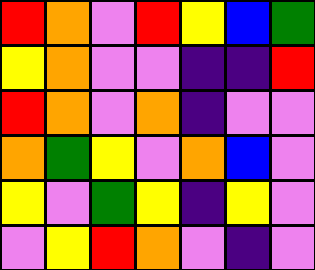[["red", "orange", "violet", "red", "yellow", "blue", "green"], ["yellow", "orange", "violet", "violet", "indigo", "indigo", "red"], ["red", "orange", "violet", "orange", "indigo", "violet", "violet"], ["orange", "green", "yellow", "violet", "orange", "blue", "violet"], ["yellow", "violet", "green", "yellow", "indigo", "yellow", "violet"], ["violet", "yellow", "red", "orange", "violet", "indigo", "violet"]]